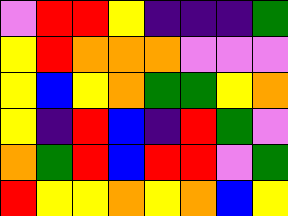[["violet", "red", "red", "yellow", "indigo", "indigo", "indigo", "green"], ["yellow", "red", "orange", "orange", "orange", "violet", "violet", "violet"], ["yellow", "blue", "yellow", "orange", "green", "green", "yellow", "orange"], ["yellow", "indigo", "red", "blue", "indigo", "red", "green", "violet"], ["orange", "green", "red", "blue", "red", "red", "violet", "green"], ["red", "yellow", "yellow", "orange", "yellow", "orange", "blue", "yellow"]]